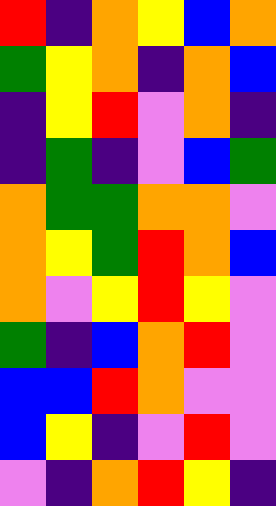[["red", "indigo", "orange", "yellow", "blue", "orange"], ["green", "yellow", "orange", "indigo", "orange", "blue"], ["indigo", "yellow", "red", "violet", "orange", "indigo"], ["indigo", "green", "indigo", "violet", "blue", "green"], ["orange", "green", "green", "orange", "orange", "violet"], ["orange", "yellow", "green", "red", "orange", "blue"], ["orange", "violet", "yellow", "red", "yellow", "violet"], ["green", "indigo", "blue", "orange", "red", "violet"], ["blue", "blue", "red", "orange", "violet", "violet"], ["blue", "yellow", "indigo", "violet", "red", "violet"], ["violet", "indigo", "orange", "red", "yellow", "indigo"]]